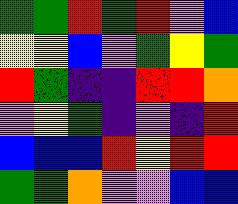[["green", "green", "red", "green", "red", "violet", "blue"], ["yellow", "yellow", "blue", "violet", "green", "yellow", "green"], ["red", "green", "indigo", "indigo", "red", "red", "orange"], ["violet", "yellow", "green", "indigo", "violet", "indigo", "red"], ["blue", "blue", "blue", "red", "yellow", "red", "red"], ["green", "green", "orange", "violet", "violet", "blue", "blue"]]